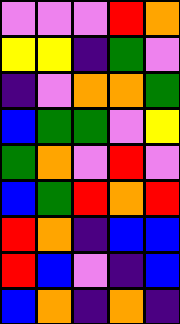[["violet", "violet", "violet", "red", "orange"], ["yellow", "yellow", "indigo", "green", "violet"], ["indigo", "violet", "orange", "orange", "green"], ["blue", "green", "green", "violet", "yellow"], ["green", "orange", "violet", "red", "violet"], ["blue", "green", "red", "orange", "red"], ["red", "orange", "indigo", "blue", "blue"], ["red", "blue", "violet", "indigo", "blue"], ["blue", "orange", "indigo", "orange", "indigo"]]